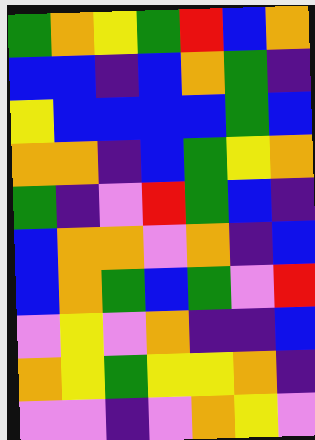[["green", "orange", "yellow", "green", "red", "blue", "orange"], ["blue", "blue", "indigo", "blue", "orange", "green", "indigo"], ["yellow", "blue", "blue", "blue", "blue", "green", "blue"], ["orange", "orange", "indigo", "blue", "green", "yellow", "orange"], ["green", "indigo", "violet", "red", "green", "blue", "indigo"], ["blue", "orange", "orange", "violet", "orange", "indigo", "blue"], ["blue", "orange", "green", "blue", "green", "violet", "red"], ["violet", "yellow", "violet", "orange", "indigo", "indigo", "blue"], ["orange", "yellow", "green", "yellow", "yellow", "orange", "indigo"], ["violet", "violet", "indigo", "violet", "orange", "yellow", "violet"]]